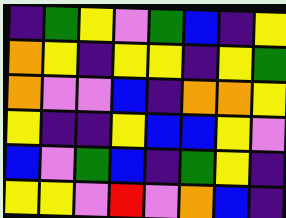[["indigo", "green", "yellow", "violet", "green", "blue", "indigo", "yellow"], ["orange", "yellow", "indigo", "yellow", "yellow", "indigo", "yellow", "green"], ["orange", "violet", "violet", "blue", "indigo", "orange", "orange", "yellow"], ["yellow", "indigo", "indigo", "yellow", "blue", "blue", "yellow", "violet"], ["blue", "violet", "green", "blue", "indigo", "green", "yellow", "indigo"], ["yellow", "yellow", "violet", "red", "violet", "orange", "blue", "indigo"]]